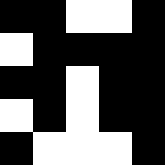[["black", "black", "white", "white", "black"], ["white", "black", "black", "black", "black"], ["black", "black", "white", "black", "black"], ["white", "black", "white", "black", "black"], ["black", "white", "white", "white", "black"]]